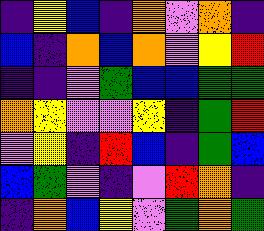[["indigo", "yellow", "blue", "indigo", "orange", "violet", "orange", "indigo"], ["blue", "indigo", "orange", "blue", "orange", "violet", "yellow", "red"], ["indigo", "indigo", "violet", "green", "blue", "blue", "green", "green"], ["orange", "yellow", "violet", "violet", "yellow", "indigo", "green", "red"], ["violet", "yellow", "indigo", "red", "blue", "indigo", "green", "blue"], ["blue", "green", "violet", "indigo", "violet", "red", "orange", "indigo"], ["indigo", "orange", "blue", "yellow", "violet", "green", "orange", "green"]]